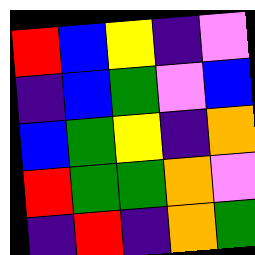[["red", "blue", "yellow", "indigo", "violet"], ["indigo", "blue", "green", "violet", "blue"], ["blue", "green", "yellow", "indigo", "orange"], ["red", "green", "green", "orange", "violet"], ["indigo", "red", "indigo", "orange", "green"]]